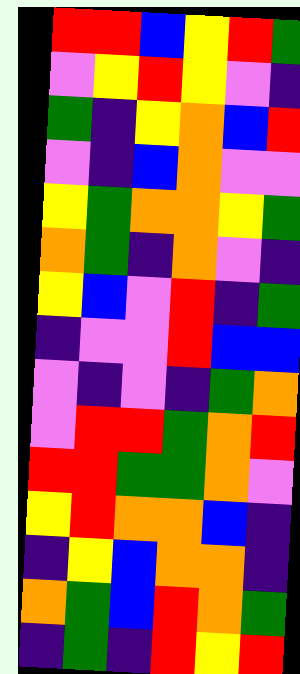[["red", "red", "blue", "yellow", "red", "green"], ["violet", "yellow", "red", "yellow", "violet", "indigo"], ["green", "indigo", "yellow", "orange", "blue", "red"], ["violet", "indigo", "blue", "orange", "violet", "violet"], ["yellow", "green", "orange", "orange", "yellow", "green"], ["orange", "green", "indigo", "orange", "violet", "indigo"], ["yellow", "blue", "violet", "red", "indigo", "green"], ["indigo", "violet", "violet", "red", "blue", "blue"], ["violet", "indigo", "violet", "indigo", "green", "orange"], ["violet", "red", "red", "green", "orange", "red"], ["red", "red", "green", "green", "orange", "violet"], ["yellow", "red", "orange", "orange", "blue", "indigo"], ["indigo", "yellow", "blue", "orange", "orange", "indigo"], ["orange", "green", "blue", "red", "orange", "green"], ["indigo", "green", "indigo", "red", "yellow", "red"]]